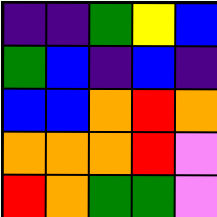[["indigo", "indigo", "green", "yellow", "blue"], ["green", "blue", "indigo", "blue", "indigo"], ["blue", "blue", "orange", "red", "orange"], ["orange", "orange", "orange", "red", "violet"], ["red", "orange", "green", "green", "violet"]]